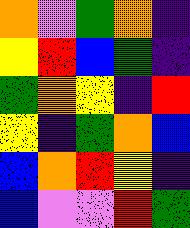[["orange", "violet", "green", "orange", "indigo"], ["yellow", "red", "blue", "green", "indigo"], ["green", "orange", "yellow", "indigo", "red"], ["yellow", "indigo", "green", "orange", "blue"], ["blue", "orange", "red", "yellow", "indigo"], ["blue", "violet", "violet", "red", "green"]]